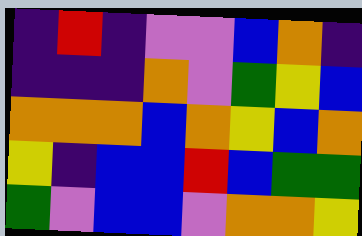[["indigo", "red", "indigo", "violet", "violet", "blue", "orange", "indigo"], ["indigo", "indigo", "indigo", "orange", "violet", "green", "yellow", "blue"], ["orange", "orange", "orange", "blue", "orange", "yellow", "blue", "orange"], ["yellow", "indigo", "blue", "blue", "red", "blue", "green", "green"], ["green", "violet", "blue", "blue", "violet", "orange", "orange", "yellow"]]